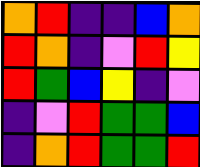[["orange", "red", "indigo", "indigo", "blue", "orange"], ["red", "orange", "indigo", "violet", "red", "yellow"], ["red", "green", "blue", "yellow", "indigo", "violet"], ["indigo", "violet", "red", "green", "green", "blue"], ["indigo", "orange", "red", "green", "green", "red"]]